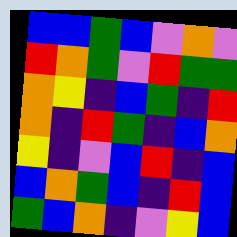[["blue", "blue", "green", "blue", "violet", "orange", "violet"], ["red", "orange", "green", "violet", "red", "green", "green"], ["orange", "yellow", "indigo", "blue", "green", "indigo", "red"], ["orange", "indigo", "red", "green", "indigo", "blue", "orange"], ["yellow", "indigo", "violet", "blue", "red", "indigo", "blue"], ["blue", "orange", "green", "blue", "indigo", "red", "blue"], ["green", "blue", "orange", "indigo", "violet", "yellow", "blue"]]